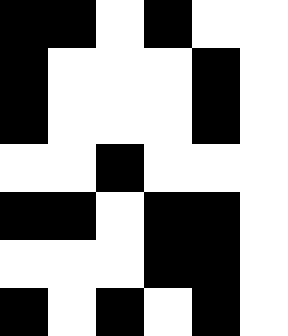[["black", "black", "white", "black", "white", "white"], ["black", "white", "white", "white", "black", "white"], ["black", "white", "white", "white", "black", "white"], ["white", "white", "black", "white", "white", "white"], ["black", "black", "white", "black", "black", "white"], ["white", "white", "white", "black", "black", "white"], ["black", "white", "black", "white", "black", "white"]]